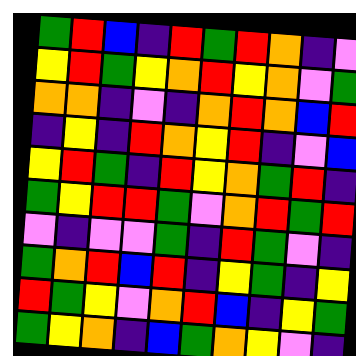[["green", "red", "blue", "indigo", "red", "green", "red", "orange", "indigo", "violet"], ["yellow", "red", "green", "yellow", "orange", "red", "yellow", "orange", "violet", "green"], ["orange", "orange", "indigo", "violet", "indigo", "orange", "red", "orange", "blue", "red"], ["indigo", "yellow", "indigo", "red", "orange", "yellow", "red", "indigo", "violet", "blue"], ["yellow", "red", "green", "indigo", "red", "yellow", "orange", "green", "red", "indigo"], ["green", "yellow", "red", "red", "green", "violet", "orange", "red", "green", "red"], ["violet", "indigo", "violet", "violet", "green", "indigo", "red", "green", "violet", "indigo"], ["green", "orange", "red", "blue", "red", "indigo", "yellow", "green", "indigo", "yellow"], ["red", "green", "yellow", "violet", "orange", "red", "blue", "indigo", "yellow", "green"], ["green", "yellow", "orange", "indigo", "blue", "green", "orange", "yellow", "violet", "indigo"]]